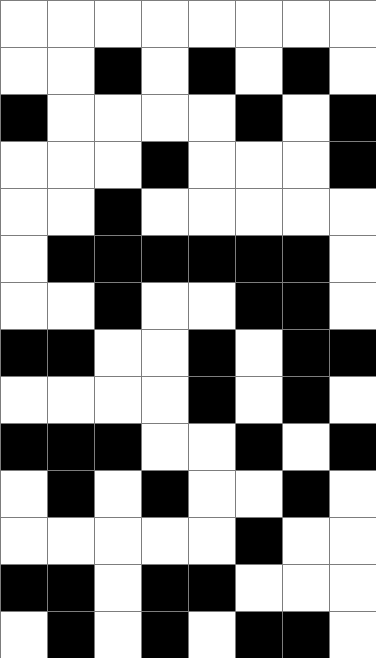[["white", "white", "white", "white", "white", "white", "white", "white"], ["white", "white", "black", "white", "black", "white", "black", "white"], ["black", "white", "white", "white", "white", "black", "white", "black"], ["white", "white", "white", "black", "white", "white", "white", "black"], ["white", "white", "black", "white", "white", "white", "white", "white"], ["white", "black", "black", "black", "black", "black", "black", "white"], ["white", "white", "black", "white", "white", "black", "black", "white"], ["black", "black", "white", "white", "black", "white", "black", "black"], ["white", "white", "white", "white", "black", "white", "black", "white"], ["black", "black", "black", "white", "white", "black", "white", "black"], ["white", "black", "white", "black", "white", "white", "black", "white"], ["white", "white", "white", "white", "white", "black", "white", "white"], ["black", "black", "white", "black", "black", "white", "white", "white"], ["white", "black", "white", "black", "white", "black", "black", "white"]]